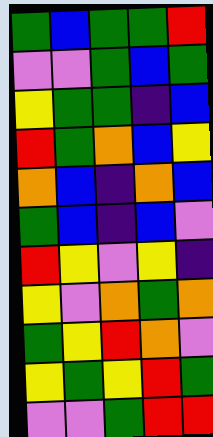[["green", "blue", "green", "green", "red"], ["violet", "violet", "green", "blue", "green"], ["yellow", "green", "green", "indigo", "blue"], ["red", "green", "orange", "blue", "yellow"], ["orange", "blue", "indigo", "orange", "blue"], ["green", "blue", "indigo", "blue", "violet"], ["red", "yellow", "violet", "yellow", "indigo"], ["yellow", "violet", "orange", "green", "orange"], ["green", "yellow", "red", "orange", "violet"], ["yellow", "green", "yellow", "red", "green"], ["violet", "violet", "green", "red", "red"]]